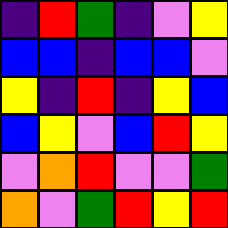[["indigo", "red", "green", "indigo", "violet", "yellow"], ["blue", "blue", "indigo", "blue", "blue", "violet"], ["yellow", "indigo", "red", "indigo", "yellow", "blue"], ["blue", "yellow", "violet", "blue", "red", "yellow"], ["violet", "orange", "red", "violet", "violet", "green"], ["orange", "violet", "green", "red", "yellow", "red"]]